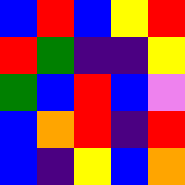[["blue", "red", "blue", "yellow", "red"], ["red", "green", "indigo", "indigo", "yellow"], ["green", "blue", "red", "blue", "violet"], ["blue", "orange", "red", "indigo", "red"], ["blue", "indigo", "yellow", "blue", "orange"]]